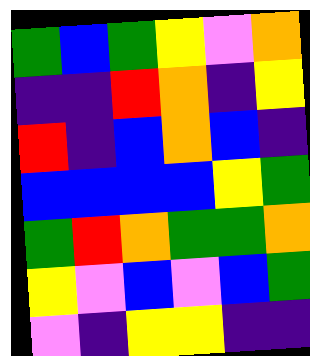[["green", "blue", "green", "yellow", "violet", "orange"], ["indigo", "indigo", "red", "orange", "indigo", "yellow"], ["red", "indigo", "blue", "orange", "blue", "indigo"], ["blue", "blue", "blue", "blue", "yellow", "green"], ["green", "red", "orange", "green", "green", "orange"], ["yellow", "violet", "blue", "violet", "blue", "green"], ["violet", "indigo", "yellow", "yellow", "indigo", "indigo"]]